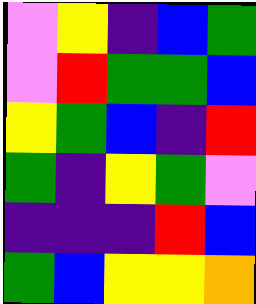[["violet", "yellow", "indigo", "blue", "green"], ["violet", "red", "green", "green", "blue"], ["yellow", "green", "blue", "indigo", "red"], ["green", "indigo", "yellow", "green", "violet"], ["indigo", "indigo", "indigo", "red", "blue"], ["green", "blue", "yellow", "yellow", "orange"]]